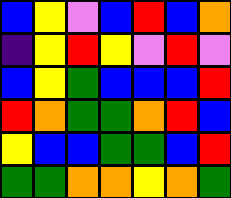[["blue", "yellow", "violet", "blue", "red", "blue", "orange"], ["indigo", "yellow", "red", "yellow", "violet", "red", "violet"], ["blue", "yellow", "green", "blue", "blue", "blue", "red"], ["red", "orange", "green", "green", "orange", "red", "blue"], ["yellow", "blue", "blue", "green", "green", "blue", "red"], ["green", "green", "orange", "orange", "yellow", "orange", "green"]]